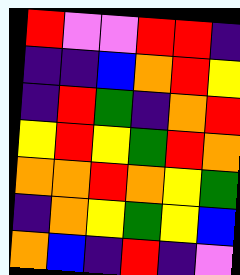[["red", "violet", "violet", "red", "red", "indigo"], ["indigo", "indigo", "blue", "orange", "red", "yellow"], ["indigo", "red", "green", "indigo", "orange", "red"], ["yellow", "red", "yellow", "green", "red", "orange"], ["orange", "orange", "red", "orange", "yellow", "green"], ["indigo", "orange", "yellow", "green", "yellow", "blue"], ["orange", "blue", "indigo", "red", "indigo", "violet"]]